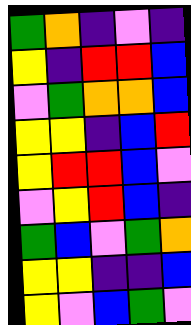[["green", "orange", "indigo", "violet", "indigo"], ["yellow", "indigo", "red", "red", "blue"], ["violet", "green", "orange", "orange", "blue"], ["yellow", "yellow", "indigo", "blue", "red"], ["yellow", "red", "red", "blue", "violet"], ["violet", "yellow", "red", "blue", "indigo"], ["green", "blue", "violet", "green", "orange"], ["yellow", "yellow", "indigo", "indigo", "blue"], ["yellow", "violet", "blue", "green", "violet"]]